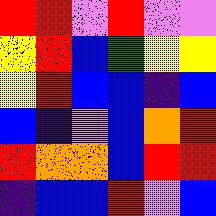[["red", "red", "violet", "red", "violet", "violet"], ["yellow", "red", "blue", "green", "yellow", "yellow"], ["yellow", "red", "blue", "blue", "indigo", "blue"], ["blue", "indigo", "violet", "blue", "orange", "red"], ["red", "orange", "orange", "blue", "red", "red"], ["indigo", "blue", "blue", "red", "violet", "blue"]]